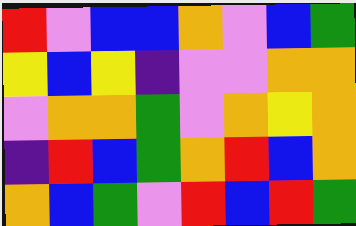[["red", "violet", "blue", "blue", "orange", "violet", "blue", "green"], ["yellow", "blue", "yellow", "indigo", "violet", "violet", "orange", "orange"], ["violet", "orange", "orange", "green", "violet", "orange", "yellow", "orange"], ["indigo", "red", "blue", "green", "orange", "red", "blue", "orange"], ["orange", "blue", "green", "violet", "red", "blue", "red", "green"]]